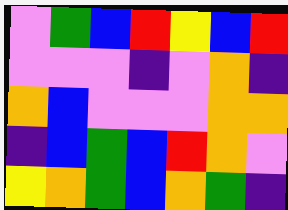[["violet", "green", "blue", "red", "yellow", "blue", "red"], ["violet", "violet", "violet", "indigo", "violet", "orange", "indigo"], ["orange", "blue", "violet", "violet", "violet", "orange", "orange"], ["indigo", "blue", "green", "blue", "red", "orange", "violet"], ["yellow", "orange", "green", "blue", "orange", "green", "indigo"]]